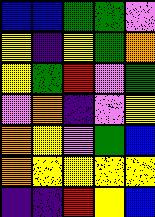[["blue", "blue", "green", "green", "violet"], ["yellow", "indigo", "yellow", "green", "orange"], ["yellow", "green", "red", "violet", "green"], ["violet", "orange", "indigo", "violet", "yellow"], ["orange", "yellow", "violet", "green", "blue"], ["orange", "yellow", "yellow", "yellow", "yellow"], ["indigo", "indigo", "red", "yellow", "blue"]]